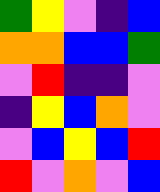[["green", "yellow", "violet", "indigo", "blue"], ["orange", "orange", "blue", "blue", "green"], ["violet", "red", "indigo", "indigo", "violet"], ["indigo", "yellow", "blue", "orange", "violet"], ["violet", "blue", "yellow", "blue", "red"], ["red", "violet", "orange", "violet", "blue"]]